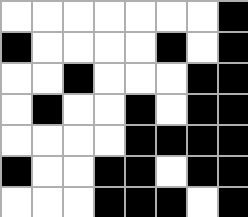[["white", "white", "white", "white", "white", "white", "white", "black"], ["black", "white", "white", "white", "white", "black", "white", "black"], ["white", "white", "black", "white", "white", "white", "black", "black"], ["white", "black", "white", "white", "black", "white", "black", "black"], ["white", "white", "white", "white", "black", "black", "black", "black"], ["black", "white", "white", "black", "black", "white", "black", "black"], ["white", "white", "white", "black", "black", "black", "white", "black"]]